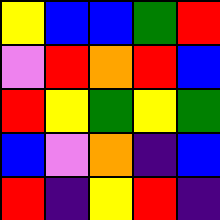[["yellow", "blue", "blue", "green", "red"], ["violet", "red", "orange", "red", "blue"], ["red", "yellow", "green", "yellow", "green"], ["blue", "violet", "orange", "indigo", "blue"], ["red", "indigo", "yellow", "red", "indigo"]]